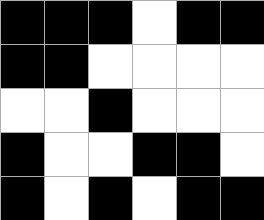[["black", "black", "black", "white", "black", "black"], ["black", "black", "white", "white", "white", "white"], ["white", "white", "black", "white", "white", "white"], ["black", "white", "white", "black", "black", "white"], ["black", "white", "black", "white", "black", "black"]]